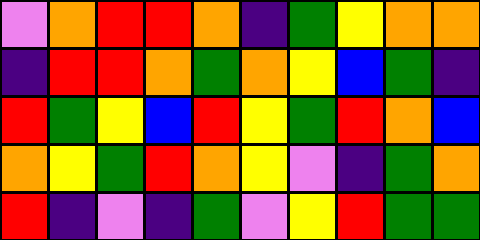[["violet", "orange", "red", "red", "orange", "indigo", "green", "yellow", "orange", "orange"], ["indigo", "red", "red", "orange", "green", "orange", "yellow", "blue", "green", "indigo"], ["red", "green", "yellow", "blue", "red", "yellow", "green", "red", "orange", "blue"], ["orange", "yellow", "green", "red", "orange", "yellow", "violet", "indigo", "green", "orange"], ["red", "indigo", "violet", "indigo", "green", "violet", "yellow", "red", "green", "green"]]